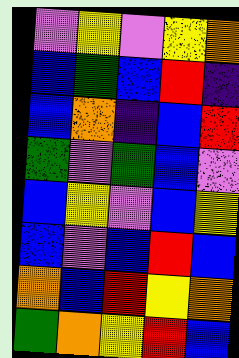[["violet", "yellow", "violet", "yellow", "orange"], ["blue", "green", "blue", "red", "indigo"], ["blue", "orange", "indigo", "blue", "red"], ["green", "violet", "green", "blue", "violet"], ["blue", "yellow", "violet", "blue", "yellow"], ["blue", "violet", "blue", "red", "blue"], ["orange", "blue", "red", "yellow", "orange"], ["green", "orange", "yellow", "red", "blue"]]